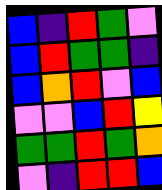[["blue", "indigo", "red", "green", "violet"], ["blue", "red", "green", "green", "indigo"], ["blue", "orange", "red", "violet", "blue"], ["violet", "violet", "blue", "red", "yellow"], ["green", "green", "red", "green", "orange"], ["violet", "indigo", "red", "red", "blue"]]